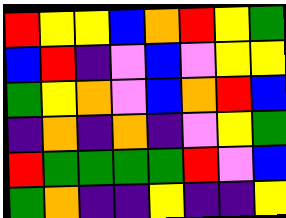[["red", "yellow", "yellow", "blue", "orange", "red", "yellow", "green"], ["blue", "red", "indigo", "violet", "blue", "violet", "yellow", "yellow"], ["green", "yellow", "orange", "violet", "blue", "orange", "red", "blue"], ["indigo", "orange", "indigo", "orange", "indigo", "violet", "yellow", "green"], ["red", "green", "green", "green", "green", "red", "violet", "blue"], ["green", "orange", "indigo", "indigo", "yellow", "indigo", "indigo", "yellow"]]